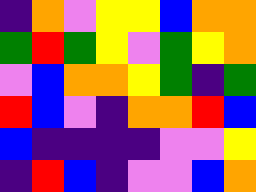[["indigo", "orange", "violet", "yellow", "yellow", "blue", "orange", "orange"], ["green", "red", "green", "yellow", "violet", "green", "yellow", "orange"], ["violet", "blue", "orange", "orange", "yellow", "green", "indigo", "green"], ["red", "blue", "violet", "indigo", "orange", "orange", "red", "blue"], ["blue", "indigo", "indigo", "indigo", "indigo", "violet", "violet", "yellow"], ["indigo", "red", "blue", "indigo", "violet", "violet", "blue", "orange"]]